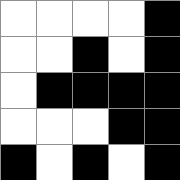[["white", "white", "white", "white", "black"], ["white", "white", "black", "white", "black"], ["white", "black", "black", "black", "black"], ["white", "white", "white", "black", "black"], ["black", "white", "black", "white", "black"]]